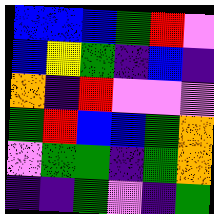[["blue", "blue", "blue", "green", "red", "violet"], ["blue", "yellow", "green", "indigo", "blue", "indigo"], ["orange", "indigo", "red", "violet", "violet", "violet"], ["green", "red", "blue", "blue", "green", "orange"], ["violet", "green", "green", "indigo", "green", "orange"], ["indigo", "indigo", "green", "violet", "indigo", "green"]]